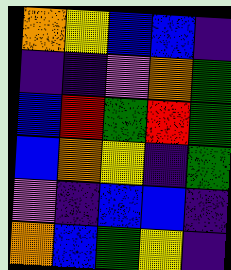[["orange", "yellow", "blue", "blue", "indigo"], ["indigo", "indigo", "violet", "orange", "green"], ["blue", "red", "green", "red", "green"], ["blue", "orange", "yellow", "indigo", "green"], ["violet", "indigo", "blue", "blue", "indigo"], ["orange", "blue", "green", "yellow", "indigo"]]